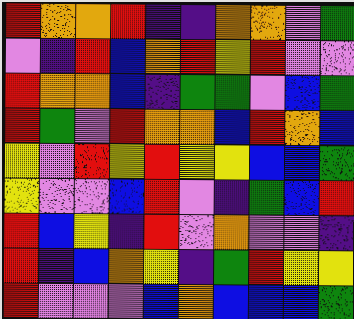[["red", "orange", "orange", "red", "indigo", "indigo", "orange", "orange", "violet", "green"], ["violet", "indigo", "red", "blue", "orange", "red", "yellow", "red", "violet", "violet"], ["red", "orange", "orange", "blue", "indigo", "green", "green", "violet", "blue", "green"], ["red", "green", "violet", "red", "orange", "orange", "blue", "red", "orange", "blue"], ["yellow", "violet", "red", "yellow", "red", "yellow", "yellow", "blue", "blue", "green"], ["yellow", "violet", "violet", "blue", "red", "violet", "indigo", "green", "blue", "red"], ["red", "blue", "yellow", "indigo", "red", "violet", "orange", "violet", "violet", "indigo"], ["red", "indigo", "blue", "orange", "yellow", "indigo", "green", "red", "yellow", "yellow"], ["red", "violet", "violet", "violet", "blue", "orange", "blue", "blue", "blue", "green"]]